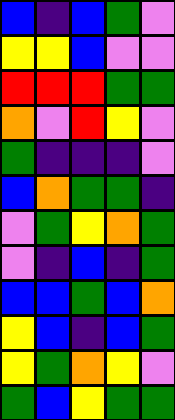[["blue", "indigo", "blue", "green", "violet"], ["yellow", "yellow", "blue", "violet", "violet"], ["red", "red", "red", "green", "green"], ["orange", "violet", "red", "yellow", "violet"], ["green", "indigo", "indigo", "indigo", "violet"], ["blue", "orange", "green", "green", "indigo"], ["violet", "green", "yellow", "orange", "green"], ["violet", "indigo", "blue", "indigo", "green"], ["blue", "blue", "green", "blue", "orange"], ["yellow", "blue", "indigo", "blue", "green"], ["yellow", "green", "orange", "yellow", "violet"], ["green", "blue", "yellow", "green", "green"]]